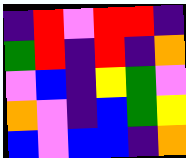[["indigo", "red", "violet", "red", "red", "indigo"], ["green", "red", "indigo", "red", "indigo", "orange"], ["violet", "blue", "indigo", "yellow", "green", "violet"], ["orange", "violet", "indigo", "blue", "green", "yellow"], ["blue", "violet", "blue", "blue", "indigo", "orange"]]